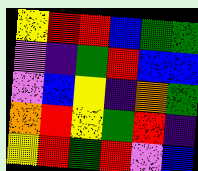[["yellow", "red", "red", "blue", "green", "green"], ["violet", "indigo", "green", "red", "blue", "blue"], ["violet", "blue", "yellow", "indigo", "orange", "green"], ["orange", "red", "yellow", "green", "red", "indigo"], ["yellow", "red", "green", "red", "violet", "blue"]]